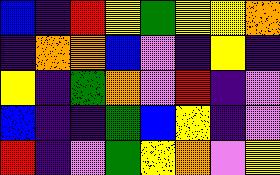[["blue", "indigo", "red", "yellow", "green", "yellow", "yellow", "orange"], ["indigo", "orange", "orange", "blue", "violet", "indigo", "yellow", "indigo"], ["yellow", "indigo", "green", "orange", "violet", "red", "indigo", "violet"], ["blue", "indigo", "indigo", "green", "blue", "yellow", "indigo", "violet"], ["red", "indigo", "violet", "green", "yellow", "orange", "violet", "yellow"]]